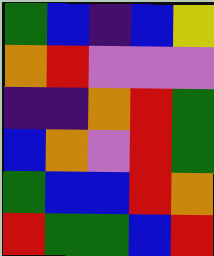[["green", "blue", "indigo", "blue", "yellow"], ["orange", "red", "violet", "violet", "violet"], ["indigo", "indigo", "orange", "red", "green"], ["blue", "orange", "violet", "red", "green"], ["green", "blue", "blue", "red", "orange"], ["red", "green", "green", "blue", "red"]]